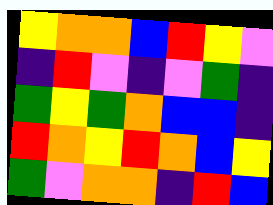[["yellow", "orange", "orange", "blue", "red", "yellow", "violet"], ["indigo", "red", "violet", "indigo", "violet", "green", "indigo"], ["green", "yellow", "green", "orange", "blue", "blue", "indigo"], ["red", "orange", "yellow", "red", "orange", "blue", "yellow"], ["green", "violet", "orange", "orange", "indigo", "red", "blue"]]